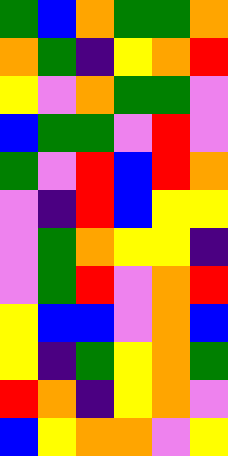[["green", "blue", "orange", "green", "green", "orange"], ["orange", "green", "indigo", "yellow", "orange", "red"], ["yellow", "violet", "orange", "green", "green", "violet"], ["blue", "green", "green", "violet", "red", "violet"], ["green", "violet", "red", "blue", "red", "orange"], ["violet", "indigo", "red", "blue", "yellow", "yellow"], ["violet", "green", "orange", "yellow", "yellow", "indigo"], ["violet", "green", "red", "violet", "orange", "red"], ["yellow", "blue", "blue", "violet", "orange", "blue"], ["yellow", "indigo", "green", "yellow", "orange", "green"], ["red", "orange", "indigo", "yellow", "orange", "violet"], ["blue", "yellow", "orange", "orange", "violet", "yellow"]]